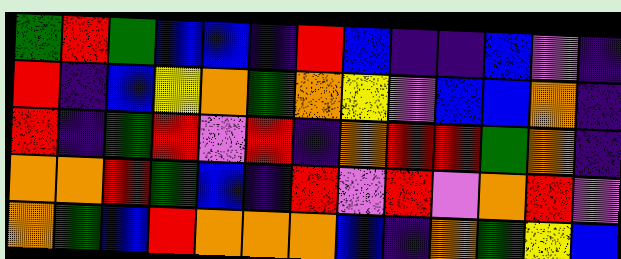[["green", "red", "green", "blue", "blue", "indigo", "red", "blue", "indigo", "indigo", "blue", "violet", "indigo"], ["red", "indigo", "blue", "yellow", "orange", "green", "orange", "yellow", "violet", "blue", "blue", "orange", "indigo"], ["red", "indigo", "green", "red", "violet", "red", "indigo", "orange", "red", "red", "green", "orange", "indigo"], ["orange", "orange", "red", "green", "blue", "indigo", "red", "violet", "red", "violet", "orange", "red", "violet"], ["orange", "green", "blue", "red", "orange", "orange", "orange", "blue", "indigo", "orange", "green", "yellow", "blue"]]